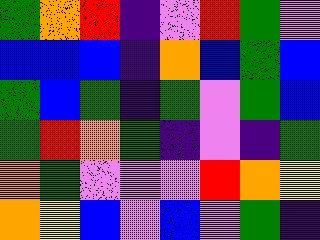[["green", "orange", "red", "indigo", "violet", "red", "green", "violet"], ["blue", "blue", "blue", "indigo", "orange", "blue", "green", "blue"], ["green", "blue", "green", "indigo", "green", "violet", "green", "blue"], ["green", "red", "orange", "green", "indigo", "violet", "indigo", "green"], ["orange", "green", "violet", "violet", "violet", "red", "orange", "yellow"], ["orange", "yellow", "blue", "violet", "blue", "violet", "green", "indigo"]]